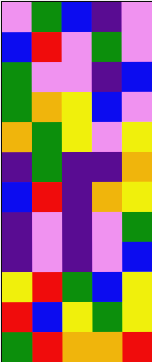[["violet", "green", "blue", "indigo", "violet"], ["blue", "red", "violet", "green", "violet"], ["green", "violet", "violet", "indigo", "blue"], ["green", "orange", "yellow", "blue", "violet"], ["orange", "green", "yellow", "violet", "yellow"], ["indigo", "green", "indigo", "indigo", "orange"], ["blue", "red", "indigo", "orange", "yellow"], ["indigo", "violet", "indigo", "violet", "green"], ["indigo", "violet", "indigo", "violet", "blue"], ["yellow", "red", "green", "blue", "yellow"], ["red", "blue", "yellow", "green", "yellow"], ["green", "red", "orange", "orange", "red"]]